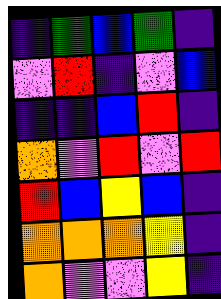[["indigo", "green", "blue", "green", "indigo"], ["violet", "red", "indigo", "violet", "blue"], ["indigo", "indigo", "blue", "red", "indigo"], ["orange", "violet", "red", "violet", "red"], ["red", "blue", "yellow", "blue", "indigo"], ["orange", "orange", "orange", "yellow", "indigo"], ["orange", "violet", "violet", "yellow", "indigo"]]